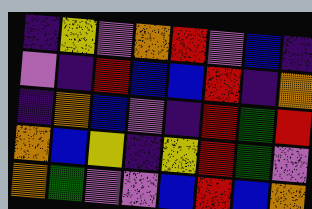[["indigo", "yellow", "violet", "orange", "red", "violet", "blue", "indigo"], ["violet", "indigo", "red", "blue", "blue", "red", "indigo", "orange"], ["indigo", "orange", "blue", "violet", "indigo", "red", "green", "red"], ["orange", "blue", "yellow", "indigo", "yellow", "red", "green", "violet"], ["orange", "green", "violet", "violet", "blue", "red", "blue", "orange"]]